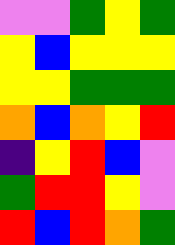[["violet", "violet", "green", "yellow", "green"], ["yellow", "blue", "yellow", "yellow", "yellow"], ["yellow", "yellow", "green", "green", "green"], ["orange", "blue", "orange", "yellow", "red"], ["indigo", "yellow", "red", "blue", "violet"], ["green", "red", "red", "yellow", "violet"], ["red", "blue", "red", "orange", "green"]]